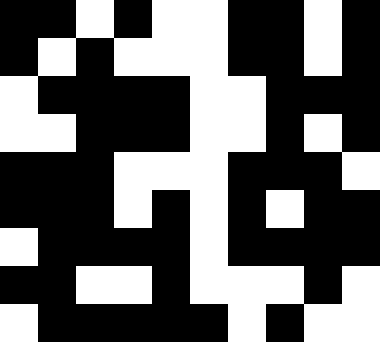[["black", "black", "white", "black", "white", "white", "black", "black", "white", "black"], ["black", "white", "black", "white", "white", "white", "black", "black", "white", "black"], ["white", "black", "black", "black", "black", "white", "white", "black", "black", "black"], ["white", "white", "black", "black", "black", "white", "white", "black", "white", "black"], ["black", "black", "black", "white", "white", "white", "black", "black", "black", "white"], ["black", "black", "black", "white", "black", "white", "black", "white", "black", "black"], ["white", "black", "black", "black", "black", "white", "black", "black", "black", "black"], ["black", "black", "white", "white", "black", "white", "white", "white", "black", "white"], ["white", "black", "black", "black", "black", "black", "white", "black", "white", "white"]]